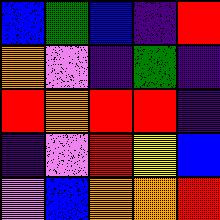[["blue", "green", "blue", "indigo", "red"], ["orange", "violet", "indigo", "green", "indigo"], ["red", "orange", "red", "red", "indigo"], ["indigo", "violet", "red", "yellow", "blue"], ["violet", "blue", "orange", "orange", "red"]]